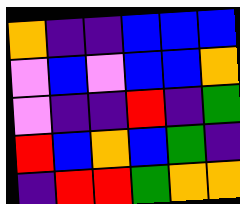[["orange", "indigo", "indigo", "blue", "blue", "blue"], ["violet", "blue", "violet", "blue", "blue", "orange"], ["violet", "indigo", "indigo", "red", "indigo", "green"], ["red", "blue", "orange", "blue", "green", "indigo"], ["indigo", "red", "red", "green", "orange", "orange"]]